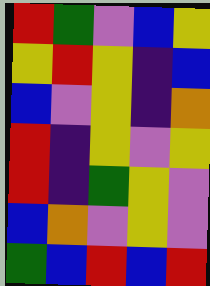[["red", "green", "violet", "blue", "yellow"], ["yellow", "red", "yellow", "indigo", "blue"], ["blue", "violet", "yellow", "indigo", "orange"], ["red", "indigo", "yellow", "violet", "yellow"], ["red", "indigo", "green", "yellow", "violet"], ["blue", "orange", "violet", "yellow", "violet"], ["green", "blue", "red", "blue", "red"]]